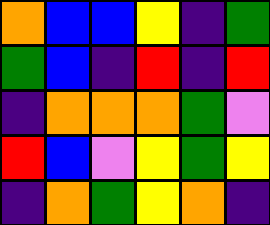[["orange", "blue", "blue", "yellow", "indigo", "green"], ["green", "blue", "indigo", "red", "indigo", "red"], ["indigo", "orange", "orange", "orange", "green", "violet"], ["red", "blue", "violet", "yellow", "green", "yellow"], ["indigo", "orange", "green", "yellow", "orange", "indigo"]]